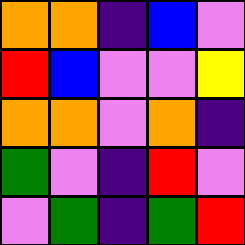[["orange", "orange", "indigo", "blue", "violet"], ["red", "blue", "violet", "violet", "yellow"], ["orange", "orange", "violet", "orange", "indigo"], ["green", "violet", "indigo", "red", "violet"], ["violet", "green", "indigo", "green", "red"]]